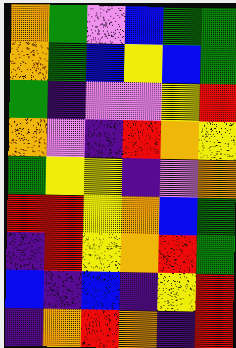[["orange", "green", "violet", "blue", "green", "green"], ["orange", "green", "blue", "yellow", "blue", "green"], ["green", "indigo", "violet", "violet", "yellow", "red"], ["orange", "violet", "indigo", "red", "orange", "yellow"], ["green", "yellow", "yellow", "indigo", "violet", "orange"], ["red", "red", "yellow", "orange", "blue", "green"], ["indigo", "red", "yellow", "orange", "red", "green"], ["blue", "indigo", "blue", "indigo", "yellow", "red"], ["indigo", "orange", "red", "orange", "indigo", "red"]]